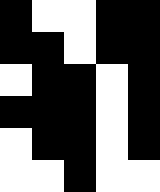[["black", "white", "white", "black", "black"], ["black", "black", "white", "black", "black"], ["white", "black", "black", "white", "black"], ["black", "black", "black", "white", "black"], ["white", "black", "black", "white", "black"], ["white", "white", "black", "white", "white"]]